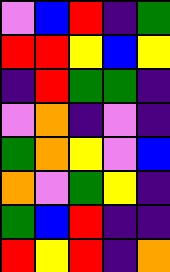[["violet", "blue", "red", "indigo", "green"], ["red", "red", "yellow", "blue", "yellow"], ["indigo", "red", "green", "green", "indigo"], ["violet", "orange", "indigo", "violet", "indigo"], ["green", "orange", "yellow", "violet", "blue"], ["orange", "violet", "green", "yellow", "indigo"], ["green", "blue", "red", "indigo", "indigo"], ["red", "yellow", "red", "indigo", "orange"]]